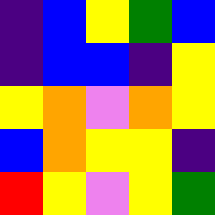[["indigo", "blue", "yellow", "green", "blue"], ["indigo", "blue", "blue", "indigo", "yellow"], ["yellow", "orange", "violet", "orange", "yellow"], ["blue", "orange", "yellow", "yellow", "indigo"], ["red", "yellow", "violet", "yellow", "green"]]